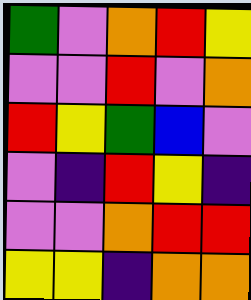[["green", "violet", "orange", "red", "yellow"], ["violet", "violet", "red", "violet", "orange"], ["red", "yellow", "green", "blue", "violet"], ["violet", "indigo", "red", "yellow", "indigo"], ["violet", "violet", "orange", "red", "red"], ["yellow", "yellow", "indigo", "orange", "orange"]]